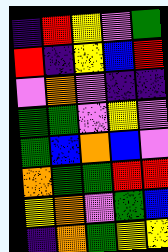[["indigo", "red", "yellow", "violet", "green"], ["red", "indigo", "yellow", "blue", "red"], ["violet", "orange", "violet", "indigo", "indigo"], ["green", "green", "violet", "yellow", "violet"], ["green", "blue", "orange", "blue", "violet"], ["orange", "green", "green", "red", "red"], ["yellow", "orange", "violet", "green", "blue"], ["indigo", "orange", "green", "yellow", "yellow"]]